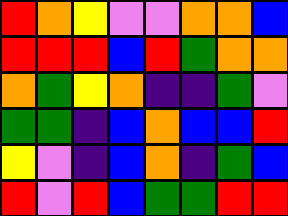[["red", "orange", "yellow", "violet", "violet", "orange", "orange", "blue"], ["red", "red", "red", "blue", "red", "green", "orange", "orange"], ["orange", "green", "yellow", "orange", "indigo", "indigo", "green", "violet"], ["green", "green", "indigo", "blue", "orange", "blue", "blue", "red"], ["yellow", "violet", "indigo", "blue", "orange", "indigo", "green", "blue"], ["red", "violet", "red", "blue", "green", "green", "red", "red"]]